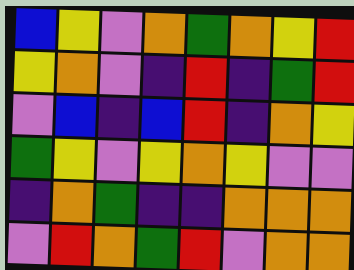[["blue", "yellow", "violet", "orange", "green", "orange", "yellow", "red"], ["yellow", "orange", "violet", "indigo", "red", "indigo", "green", "red"], ["violet", "blue", "indigo", "blue", "red", "indigo", "orange", "yellow"], ["green", "yellow", "violet", "yellow", "orange", "yellow", "violet", "violet"], ["indigo", "orange", "green", "indigo", "indigo", "orange", "orange", "orange"], ["violet", "red", "orange", "green", "red", "violet", "orange", "orange"]]